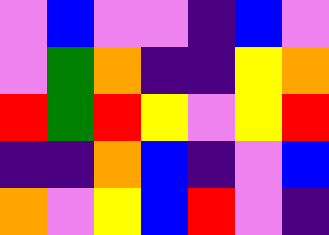[["violet", "blue", "violet", "violet", "indigo", "blue", "violet"], ["violet", "green", "orange", "indigo", "indigo", "yellow", "orange"], ["red", "green", "red", "yellow", "violet", "yellow", "red"], ["indigo", "indigo", "orange", "blue", "indigo", "violet", "blue"], ["orange", "violet", "yellow", "blue", "red", "violet", "indigo"]]